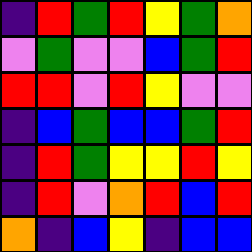[["indigo", "red", "green", "red", "yellow", "green", "orange"], ["violet", "green", "violet", "violet", "blue", "green", "red"], ["red", "red", "violet", "red", "yellow", "violet", "violet"], ["indigo", "blue", "green", "blue", "blue", "green", "red"], ["indigo", "red", "green", "yellow", "yellow", "red", "yellow"], ["indigo", "red", "violet", "orange", "red", "blue", "red"], ["orange", "indigo", "blue", "yellow", "indigo", "blue", "blue"]]